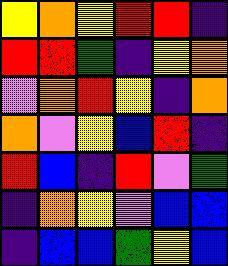[["yellow", "orange", "yellow", "red", "red", "indigo"], ["red", "red", "green", "indigo", "yellow", "orange"], ["violet", "orange", "red", "yellow", "indigo", "orange"], ["orange", "violet", "yellow", "blue", "red", "indigo"], ["red", "blue", "indigo", "red", "violet", "green"], ["indigo", "orange", "yellow", "violet", "blue", "blue"], ["indigo", "blue", "blue", "green", "yellow", "blue"]]